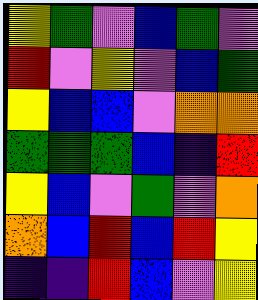[["yellow", "green", "violet", "blue", "green", "violet"], ["red", "violet", "yellow", "violet", "blue", "green"], ["yellow", "blue", "blue", "violet", "orange", "orange"], ["green", "green", "green", "blue", "indigo", "red"], ["yellow", "blue", "violet", "green", "violet", "orange"], ["orange", "blue", "red", "blue", "red", "yellow"], ["indigo", "indigo", "red", "blue", "violet", "yellow"]]